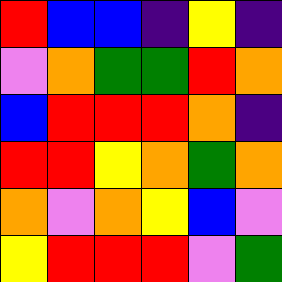[["red", "blue", "blue", "indigo", "yellow", "indigo"], ["violet", "orange", "green", "green", "red", "orange"], ["blue", "red", "red", "red", "orange", "indigo"], ["red", "red", "yellow", "orange", "green", "orange"], ["orange", "violet", "orange", "yellow", "blue", "violet"], ["yellow", "red", "red", "red", "violet", "green"]]